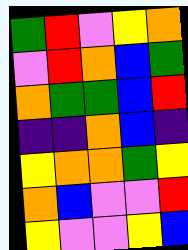[["green", "red", "violet", "yellow", "orange"], ["violet", "red", "orange", "blue", "green"], ["orange", "green", "green", "blue", "red"], ["indigo", "indigo", "orange", "blue", "indigo"], ["yellow", "orange", "orange", "green", "yellow"], ["orange", "blue", "violet", "violet", "red"], ["yellow", "violet", "violet", "yellow", "blue"]]